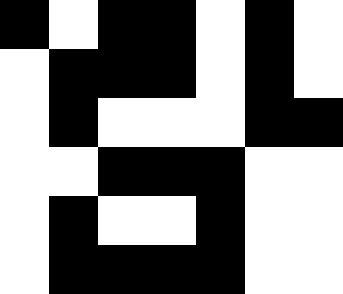[["black", "white", "black", "black", "white", "black", "white"], ["white", "black", "black", "black", "white", "black", "white"], ["white", "black", "white", "white", "white", "black", "black"], ["white", "white", "black", "black", "black", "white", "white"], ["white", "black", "white", "white", "black", "white", "white"], ["white", "black", "black", "black", "black", "white", "white"]]